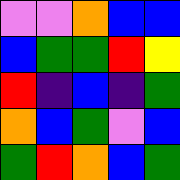[["violet", "violet", "orange", "blue", "blue"], ["blue", "green", "green", "red", "yellow"], ["red", "indigo", "blue", "indigo", "green"], ["orange", "blue", "green", "violet", "blue"], ["green", "red", "orange", "blue", "green"]]